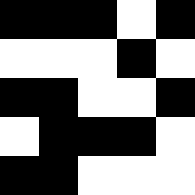[["black", "black", "black", "white", "black"], ["white", "white", "white", "black", "white"], ["black", "black", "white", "white", "black"], ["white", "black", "black", "black", "white"], ["black", "black", "white", "white", "white"]]